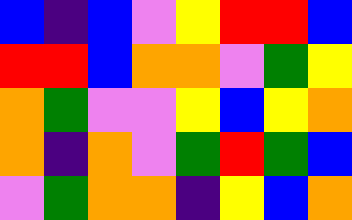[["blue", "indigo", "blue", "violet", "yellow", "red", "red", "blue"], ["red", "red", "blue", "orange", "orange", "violet", "green", "yellow"], ["orange", "green", "violet", "violet", "yellow", "blue", "yellow", "orange"], ["orange", "indigo", "orange", "violet", "green", "red", "green", "blue"], ["violet", "green", "orange", "orange", "indigo", "yellow", "blue", "orange"]]